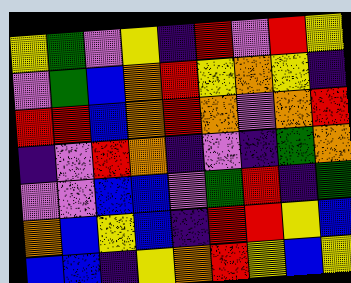[["yellow", "green", "violet", "yellow", "indigo", "red", "violet", "red", "yellow"], ["violet", "green", "blue", "orange", "red", "yellow", "orange", "yellow", "indigo"], ["red", "red", "blue", "orange", "red", "orange", "violet", "orange", "red"], ["indigo", "violet", "red", "orange", "indigo", "violet", "indigo", "green", "orange"], ["violet", "violet", "blue", "blue", "violet", "green", "red", "indigo", "green"], ["orange", "blue", "yellow", "blue", "indigo", "red", "red", "yellow", "blue"], ["blue", "blue", "indigo", "yellow", "orange", "red", "yellow", "blue", "yellow"]]